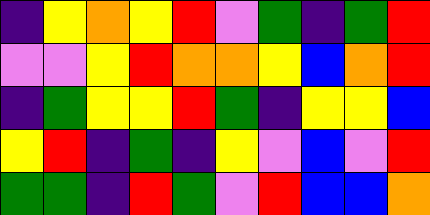[["indigo", "yellow", "orange", "yellow", "red", "violet", "green", "indigo", "green", "red"], ["violet", "violet", "yellow", "red", "orange", "orange", "yellow", "blue", "orange", "red"], ["indigo", "green", "yellow", "yellow", "red", "green", "indigo", "yellow", "yellow", "blue"], ["yellow", "red", "indigo", "green", "indigo", "yellow", "violet", "blue", "violet", "red"], ["green", "green", "indigo", "red", "green", "violet", "red", "blue", "blue", "orange"]]